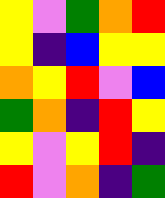[["yellow", "violet", "green", "orange", "red"], ["yellow", "indigo", "blue", "yellow", "yellow"], ["orange", "yellow", "red", "violet", "blue"], ["green", "orange", "indigo", "red", "yellow"], ["yellow", "violet", "yellow", "red", "indigo"], ["red", "violet", "orange", "indigo", "green"]]